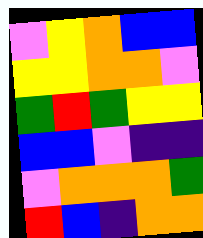[["violet", "yellow", "orange", "blue", "blue"], ["yellow", "yellow", "orange", "orange", "violet"], ["green", "red", "green", "yellow", "yellow"], ["blue", "blue", "violet", "indigo", "indigo"], ["violet", "orange", "orange", "orange", "green"], ["red", "blue", "indigo", "orange", "orange"]]